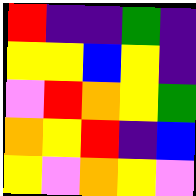[["red", "indigo", "indigo", "green", "indigo"], ["yellow", "yellow", "blue", "yellow", "indigo"], ["violet", "red", "orange", "yellow", "green"], ["orange", "yellow", "red", "indigo", "blue"], ["yellow", "violet", "orange", "yellow", "violet"]]